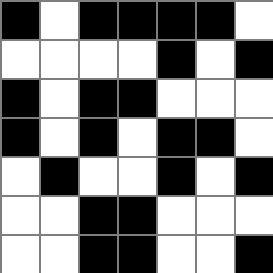[["black", "white", "black", "black", "black", "black", "white"], ["white", "white", "white", "white", "black", "white", "black"], ["black", "white", "black", "black", "white", "white", "white"], ["black", "white", "black", "white", "black", "black", "white"], ["white", "black", "white", "white", "black", "white", "black"], ["white", "white", "black", "black", "white", "white", "white"], ["white", "white", "black", "black", "white", "white", "black"]]